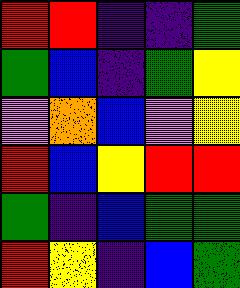[["red", "red", "indigo", "indigo", "green"], ["green", "blue", "indigo", "green", "yellow"], ["violet", "orange", "blue", "violet", "yellow"], ["red", "blue", "yellow", "red", "red"], ["green", "indigo", "blue", "green", "green"], ["red", "yellow", "indigo", "blue", "green"]]